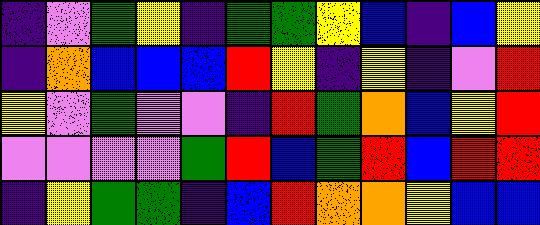[["indigo", "violet", "green", "yellow", "indigo", "green", "green", "yellow", "blue", "indigo", "blue", "yellow"], ["indigo", "orange", "blue", "blue", "blue", "red", "yellow", "indigo", "yellow", "indigo", "violet", "red"], ["yellow", "violet", "green", "violet", "violet", "indigo", "red", "green", "orange", "blue", "yellow", "red"], ["violet", "violet", "violet", "violet", "green", "red", "blue", "green", "red", "blue", "red", "red"], ["indigo", "yellow", "green", "green", "indigo", "blue", "red", "orange", "orange", "yellow", "blue", "blue"]]